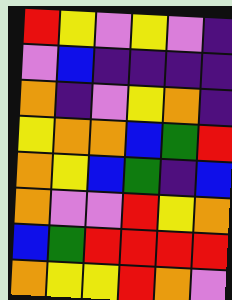[["red", "yellow", "violet", "yellow", "violet", "indigo"], ["violet", "blue", "indigo", "indigo", "indigo", "indigo"], ["orange", "indigo", "violet", "yellow", "orange", "indigo"], ["yellow", "orange", "orange", "blue", "green", "red"], ["orange", "yellow", "blue", "green", "indigo", "blue"], ["orange", "violet", "violet", "red", "yellow", "orange"], ["blue", "green", "red", "red", "red", "red"], ["orange", "yellow", "yellow", "red", "orange", "violet"]]